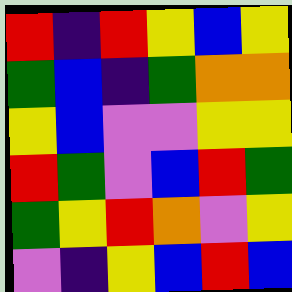[["red", "indigo", "red", "yellow", "blue", "yellow"], ["green", "blue", "indigo", "green", "orange", "orange"], ["yellow", "blue", "violet", "violet", "yellow", "yellow"], ["red", "green", "violet", "blue", "red", "green"], ["green", "yellow", "red", "orange", "violet", "yellow"], ["violet", "indigo", "yellow", "blue", "red", "blue"]]